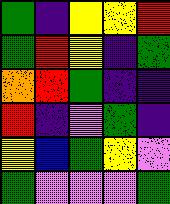[["green", "indigo", "yellow", "yellow", "red"], ["green", "red", "yellow", "indigo", "green"], ["orange", "red", "green", "indigo", "indigo"], ["red", "indigo", "violet", "green", "indigo"], ["yellow", "blue", "green", "yellow", "violet"], ["green", "violet", "violet", "violet", "green"]]